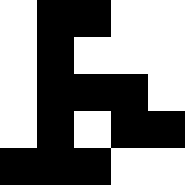[["white", "black", "black", "white", "white"], ["white", "black", "white", "white", "white"], ["white", "black", "black", "black", "white"], ["white", "black", "white", "black", "black"], ["black", "black", "black", "white", "white"]]